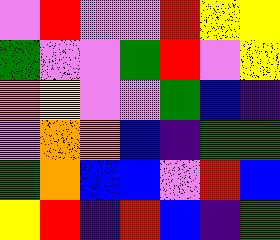[["violet", "red", "violet", "violet", "red", "yellow", "yellow"], ["green", "violet", "violet", "green", "red", "violet", "yellow"], ["orange", "yellow", "violet", "violet", "green", "blue", "indigo"], ["violet", "orange", "orange", "blue", "indigo", "green", "green"], ["green", "orange", "blue", "blue", "violet", "red", "blue"], ["yellow", "red", "indigo", "red", "blue", "indigo", "green"]]